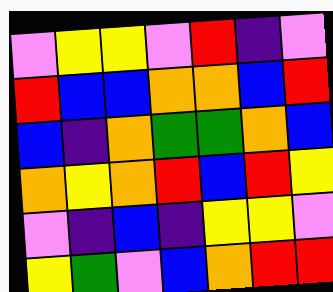[["violet", "yellow", "yellow", "violet", "red", "indigo", "violet"], ["red", "blue", "blue", "orange", "orange", "blue", "red"], ["blue", "indigo", "orange", "green", "green", "orange", "blue"], ["orange", "yellow", "orange", "red", "blue", "red", "yellow"], ["violet", "indigo", "blue", "indigo", "yellow", "yellow", "violet"], ["yellow", "green", "violet", "blue", "orange", "red", "red"]]